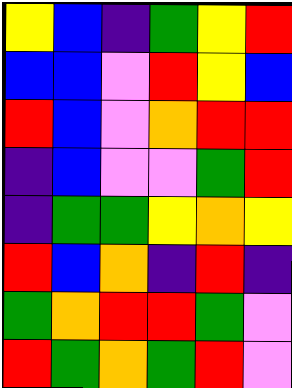[["yellow", "blue", "indigo", "green", "yellow", "red"], ["blue", "blue", "violet", "red", "yellow", "blue"], ["red", "blue", "violet", "orange", "red", "red"], ["indigo", "blue", "violet", "violet", "green", "red"], ["indigo", "green", "green", "yellow", "orange", "yellow"], ["red", "blue", "orange", "indigo", "red", "indigo"], ["green", "orange", "red", "red", "green", "violet"], ["red", "green", "orange", "green", "red", "violet"]]